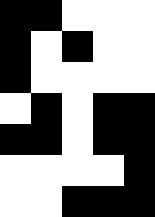[["black", "black", "white", "white", "white"], ["black", "white", "black", "white", "white"], ["black", "white", "white", "white", "white"], ["white", "black", "white", "black", "black"], ["black", "black", "white", "black", "black"], ["white", "white", "white", "white", "black"], ["white", "white", "black", "black", "black"]]